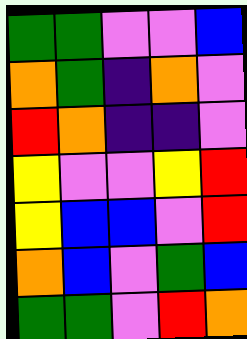[["green", "green", "violet", "violet", "blue"], ["orange", "green", "indigo", "orange", "violet"], ["red", "orange", "indigo", "indigo", "violet"], ["yellow", "violet", "violet", "yellow", "red"], ["yellow", "blue", "blue", "violet", "red"], ["orange", "blue", "violet", "green", "blue"], ["green", "green", "violet", "red", "orange"]]